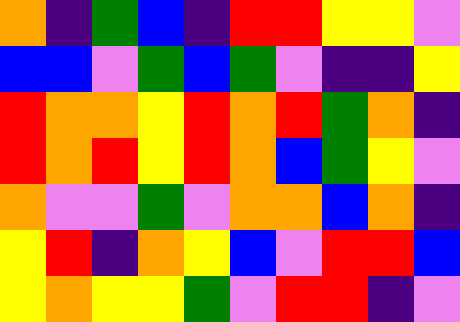[["orange", "indigo", "green", "blue", "indigo", "red", "red", "yellow", "yellow", "violet"], ["blue", "blue", "violet", "green", "blue", "green", "violet", "indigo", "indigo", "yellow"], ["red", "orange", "orange", "yellow", "red", "orange", "red", "green", "orange", "indigo"], ["red", "orange", "red", "yellow", "red", "orange", "blue", "green", "yellow", "violet"], ["orange", "violet", "violet", "green", "violet", "orange", "orange", "blue", "orange", "indigo"], ["yellow", "red", "indigo", "orange", "yellow", "blue", "violet", "red", "red", "blue"], ["yellow", "orange", "yellow", "yellow", "green", "violet", "red", "red", "indigo", "violet"]]